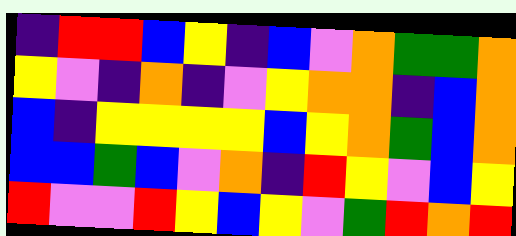[["indigo", "red", "red", "blue", "yellow", "indigo", "blue", "violet", "orange", "green", "green", "orange"], ["yellow", "violet", "indigo", "orange", "indigo", "violet", "yellow", "orange", "orange", "indigo", "blue", "orange"], ["blue", "indigo", "yellow", "yellow", "yellow", "yellow", "blue", "yellow", "orange", "green", "blue", "orange"], ["blue", "blue", "green", "blue", "violet", "orange", "indigo", "red", "yellow", "violet", "blue", "yellow"], ["red", "violet", "violet", "red", "yellow", "blue", "yellow", "violet", "green", "red", "orange", "red"]]